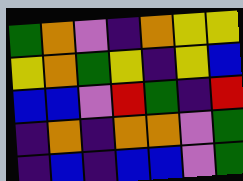[["green", "orange", "violet", "indigo", "orange", "yellow", "yellow"], ["yellow", "orange", "green", "yellow", "indigo", "yellow", "blue"], ["blue", "blue", "violet", "red", "green", "indigo", "red"], ["indigo", "orange", "indigo", "orange", "orange", "violet", "green"], ["indigo", "blue", "indigo", "blue", "blue", "violet", "green"]]